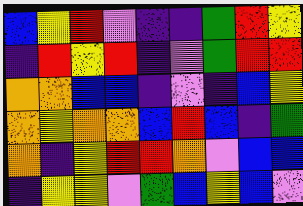[["blue", "yellow", "red", "violet", "indigo", "indigo", "green", "red", "yellow"], ["indigo", "red", "yellow", "red", "indigo", "violet", "green", "red", "red"], ["orange", "orange", "blue", "blue", "indigo", "violet", "indigo", "blue", "yellow"], ["orange", "yellow", "orange", "orange", "blue", "red", "blue", "indigo", "green"], ["orange", "indigo", "yellow", "red", "red", "orange", "violet", "blue", "blue"], ["indigo", "yellow", "yellow", "violet", "green", "blue", "yellow", "blue", "violet"]]